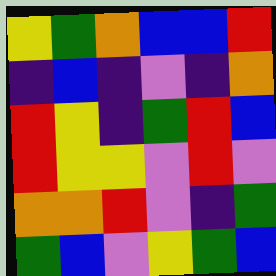[["yellow", "green", "orange", "blue", "blue", "red"], ["indigo", "blue", "indigo", "violet", "indigo", "orange"], ["red", "yellow", "indigo", "green", "red", "blue"], ["red", "yellow", "yellow", "violet", "red", "violet"], ["orange", "orange", "red", "violet", "indigo", "green"], ["green", "blue", "violet", "yellow", "green", "blue"]]